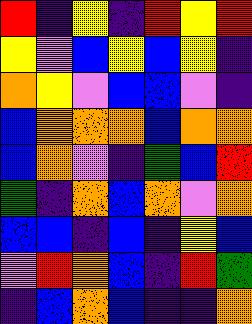[["red", "indigo", "yellow", "indigo", "red", "yellow", "red"], ["yellow", "violet", "blue", "yellow", "blue", "yellow", "indigo"], ["orange", "yellow", "violet", "blue", "blue", "violet", "indigo"], ["blue", "orange", "orange", "orange", "blue", "orange", "orange"], ["blue", "orange", "violet", "indigo", "green", "blue", "red"], ["green", "indigo", "orange", "blue", "orange", "violet", "orange"], ["blue", "blue", "indigo", "blue", "indigo", "yellow", "blue"], ["violet", "red", "orange", "blue", "indigo", "red", "green"], ["indigo", "blue", "orange", "blue", "indigo", "indigo", "orange"]]